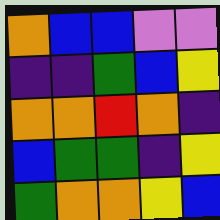[["orange", "blue", "blue", "violet", "violet"], ["indigo", "indigo", "green", "blue", "yellow"], ["orange", "orange", "red", "orange", "indigo"], ["blue", "green", "green", "indigo", "yellow"], ["green", "orange", "orange", "yellow", "blue"]]